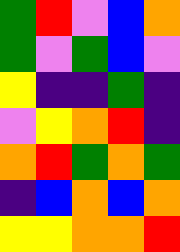[["green", "red", "violet", "blue", "orange"], ["green", "violet", "green", "blue", "violet"], ["yellow", "indigo", "indigo", "green", "indigo"], ["violet", "yellow", "orange", "red", "indigo"], ["orange", "red", "green", "orange", "green"], ["indigo", "blue", "orange", "blue", "orange"], ["yellow", "yellow", "orange", "orange", "red"]]